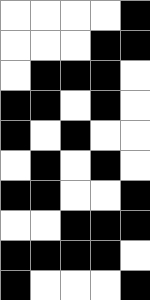[["white", "white", "white", "white", "black"], ["white", "white", "white", "black", "black"], ["white", "black", "black", "black", "white"], ["black", "black", "white", "black", "white"], ["black", "white", "black", "white", "white"], ["white", "black", "white", "black", "white"], ["black", "black", "white", "white", "black"], ["white", "white", "black", "black", "black"], ["black", "black", "black", "black", "white"], ["black", "white", "white", "white", "black"]]